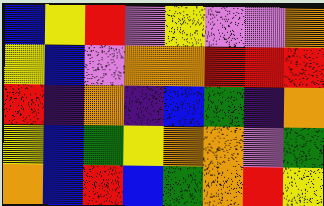[["blue", "yellow", "red", "violet", "yellow", "violet", "violet", "orange"], ["yellow", "blue", "violet", "orange", "orange", "red", "red", "red"], ["red", "indigo", "orange", "indigo", "blue", "green", "indigo", "orange"], ["yellow", "blue", "green", "yellow", "orange", "orange", "violet", "green"], ["orange", "blue", "red", "blue", "green", "orange", "red", "yellow"]]